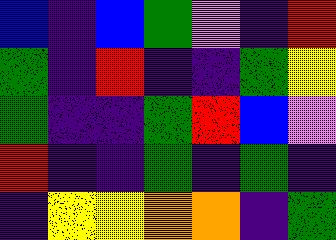[["blue", "indigo", "blue", "green", "violet", "indigo", "red"], ["green", "indigo", "red", "indigo", "indigo", "green", "yellow"], ["green", "indigo", "indigo", "green", "red", "blue", "violet"], ["red", "indigo", "indigo", "green", "indigo", "green", "indigo"], ["indigo", "yellow", "yellow", "orange", "orange", "indigo", "green"]]